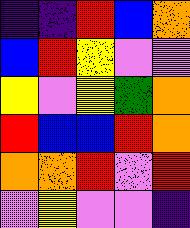[["indigo", "indigo", "red", "blue", "orange"], ["blue", "red", "yellow", "violet", "violet"], ["yellow", "violet", "yellow", "green", "orange"], ["red", "blue", "blue", "red", "orange"], ["orange", "orange", "red", "violet", "red"], ["violet", "yellow", "violet", "violet", "indigo"]]